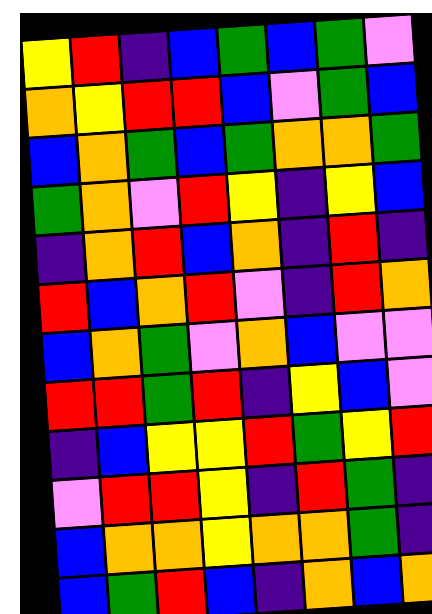[["yellow", "red", "indigo", "blue", "green", "blue", "green", "violet"], ["orange", "yellow", "red", "red", "blue", "violet", "green", "blue"], ["blue", "orange", "green", "blue", "green", "orange", "orange", "green"], ["green", "orange", "violet", "red", "yellow", "indigo", "yellow", "blue"], ["indigo", "orange", "red", "blue", "orange", "indigo", "red", "indigo"], ["red", "blue", "orange", "red", "violet", "indigo", "red", "orange"], ["blue", "orange", "green", "violet", "orange", "blue", "violet", "violet"], ["red", "red", "green", "red", "indigo", "yellow", "blue", "violet"], ["indigo", "blue", "yellow", "yellow", "red", "green", "yellow", "red"], ["violet", "red", "red", "yellow", "indigo", "red", "green", "indigo"], ["blue", "orange", "orange", "yellow", "orange", "orange", "green", "indigo"], ["blue", "green", "red", "blue", "indigo", "orange", "blue", "orange"]]